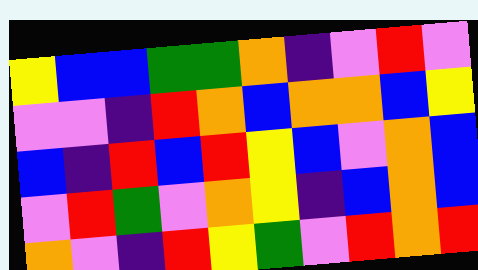[["yellow", "blue", "blue", "green", "green", "orange", "indigo", "violet", "red", "violet"], ["violet", "violet", "indigo", "red", "orange", "blue", "orange", "orange", "blue", "yellow"], ["blue", "indigo", "red", "blue", "red", "yellow", "blue", "violet", "orange", "blue"], ["violet", "red", "green", "violet", "orange", "yellow", "indigo", "blue", "orange", "blue"], ["orange", "violet", "indigo", "red", "yellow", "green", "violet", "red", "orange", "red"]]